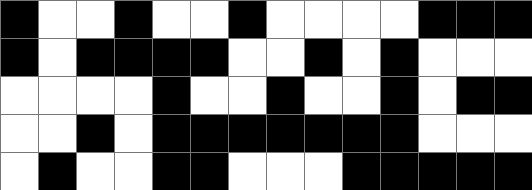[["black", "white", "white", "black", "white", "white", "black", "white", "white", "white", "white", "black", "black", "black"], ["black", "white", "black", "black", "black", "black", "white", "white", "black", "white", "black", "white", "white", "white"], ["white", "white", "white", "white", "black", "white", "white", "black", "white", "white", "black", "white", "black", "black"], ["white", "white", "black", "white", "black", "black", "black", "black", "black", "black", "black", "white", "white", "white"], ["white", "black", "white", "white", "black", "black", "white", "white", "white", "black", "black", "black", "black", "black"]]